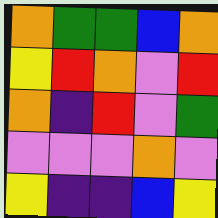[["orange", "green", "green", "blue", "orange"], ["yellow", "red", "orange", "violet", "red"], ["orange", "indigo", "red", "violet", "green"], ["violet", "violet", "violet", "orange", "violet"], ["yellow", "indigo", "indigo", "blue", "yellow"]]